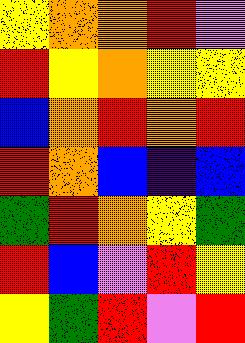[["yellow", "orange", "orange", "red", "violet"], ["red", "yellow", "orange", "yellow", "yellow"], ["blue", "orange", "red", "orange", "red"], ["red", "orange", "blue", "indigo", "blue"], ["green", "red", "orange", "yellow", "green"], ["red", "blue", "violet", "red", "yellow"], ["yellow", "green", "red", "violet", "red"]]